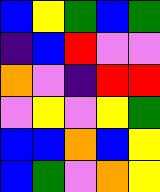[["blue", "yellow", "green", "blue", "green"], ["indigo", "blue", "red", "violet", "violet"], ["orange", "violet", "indigo", "red", "red"], ["violet", "yellow", "violet", "yellow", "green"], ["blue", "blue", "orange", "blue", "yellow"], ["blue", "green", "violet", "orange", "yellow"]]